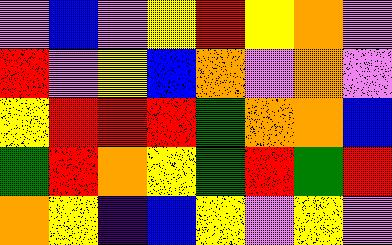[["violet", "blue", "violet", "yellow", "red", "yellow", "orange", "violet"], ["red", "violet", "yellow", "blue", "orange", "violet", "orange", "violet"], ["yellow", "red", "red", "red", "green", "orange", "orange", "blue"], ["green", "red", "orange", "yellow", "green", "red", "green", "red"], ["orange", "yellow", "indigo", "blue", "yellow", "violet", "yellow", "violet"]]